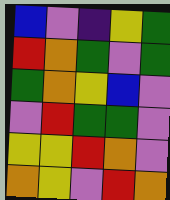[["blue", "violet", "indigo", "yellow", "green"], ["red", "orange", "green", "violet", "green"], ["green", "orange", "yellow", "blue", "violet"], ["violet", "red", "green", "green", "violet"], ["yellow", "yellow", "red", "orange", "violet"], ["orange", "yellow", "violet", "red", "orange"]]